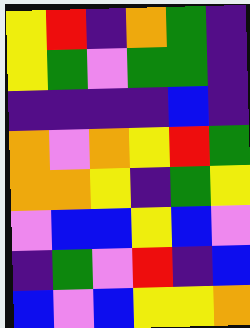[["yellow", "red", "indigo", "orange", "green", "indigo"], ["yellow", "green", "violet", "green", "green", "indigo"], ["indigo", "indigo", "indigo", "indigo", "blue", "indigo"], ["orange", "violet", "orange", "yellow", "red", "green"], ["orange", "orange", "yellow", "indigo", "green", "yellow"], ["violet", "blue", "blue", "yellow", "blue", "violet"], ["indigo", "green", "violet", "red", "indigo", "blue"], ["blue", "violet", "blue", "yellow", "yellow", "orange"]]